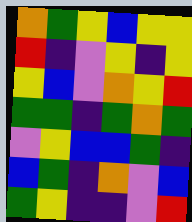[["orange", "green", "yellow", "blue", "yellow", "yellow"], ["red", "indigo", "violet", "yellow", "indigo", "yellow"], ["yellow", "blue", "violet", "orange", "yellow", "red"], ["green", "green", "indigo", "green", "orange", "green"], ["violet", "yellow", "blue", "blue", "green", "indigo"], ["blue", "green", "indigo", "orange", "violet", "blue"], ["green", "yellow", "indigo", "indigo", "violet", "red"]]